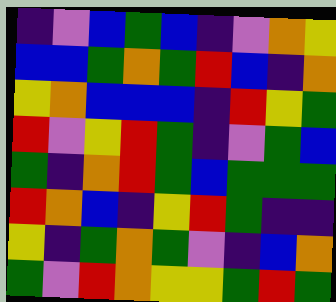[["indigo", "violet", "blue", "green", "blue", "indigo", "violet", "orange", "yellow"], ["blue", "blue", "green", "orange", "green", "red", "blue", "indigo", "orange"], ["yellow", "orange", "blue", "blue", "blue", "indigo", "red", "yellow", "green"], ["red", "violet", "yellow", "red", "green", "indigo", "violet", "green", "blue"], ["green", "indigo", "orange", "red", "green", "blue", "green", "green", "green"], ["red", "orange", "blue", "indigo", "yellow", "red", "green", "indigo", "indigo"], ["yellow", "indigo", "green", "orange", "green", "violet", "indigo", "blue", "orange"], ["green", "violet", "red", "orange", "yellow", "yellow", "green", "red", "green"]]